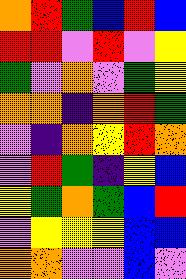[["orange", "red", "green", "blue", "red", "blue"], ["red", "red", "violet", "red", "violet", "yellow"], ["green", "violet", "orange", "violet", "green", "yellow"], ["orange", "orange", "indigo", "orange", "red", "green"], ["violet", "indigo", "orange", "yellow", "red", "orange"], ["violet", "red", "green", "indigo", "yellow", "blue"], ["yellow", "green", "orange", "green", "blue", "red"], ["violet", "yellow", "yellow", "yellow", "blue", "blue"], ["orange", "orange", "violet", "violet", "blue", "violet"]]